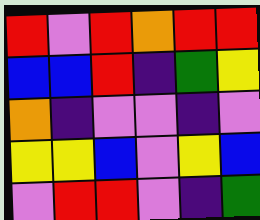[["red", "violet", "red", "orange", "red", "red"], ["blue", "blue", "red", "indigo", "green", "yellow"], ["orange", "indigo", "violet", "violet", "indigo", "violet"], ["yellow", "yellow", "blue", "violet", "yellow", "blue"], ["violet", "red", "red", "violet", "indigo", "green"]]